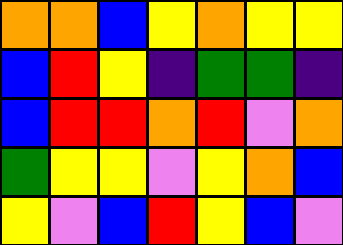[["orange", "orange", "blue", "yellow", "orange", "yellow", "yellow"], ["blue", "red", "yellow", "indigo", "green", "green", "indigo"], ["blue", "red", "red", "orange", "red", "violet", "orange"], ["green", "yellow", "yellow", "violet", "yellow", "orange", "blue"], ["yellow", "violet", "blue", "red", "yellow", "blue", "violet"]]